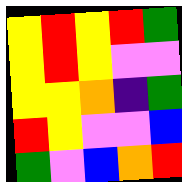[["yellow", "red", "yellow", "red", "green"], ["yellow", "red", "yellow", "violet", "violet"], ["yellow", "yellow", "orange", "indigo", "green"], ["red", "yellow", "violet", "violet", "blue"], ["green", "violet", "blue", "orange", "red"]]